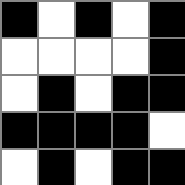[["black", "white", "black", "white", "black"], ["white", "white", "white", "white", "black"], ["white", "black", "white", "black", "black"], ["black", "black", "black", "black", "white"], ["white", "black", "white", "black", "black"]]